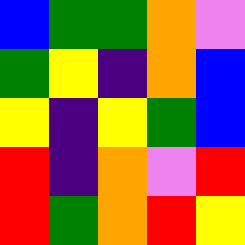[["blue", "green", "green", "orange", "violet"], ["green", "yellow", "indigo", "orange", "blue"], ["yellow", "indigo", "yellow", "green", "blue"], ["red", "indigo", "orange", "violet", "red"], ["red", "green", "orange", "red", "yellow"]]